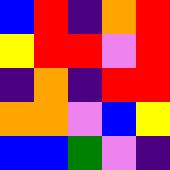[["blue", "red", "indigo", "orange", "red"], ["yellow", "red", "red", "violet", "red"], ["indigo", "orange", "indigo", "red", "red"], ["orange", "orange", "violet", "blue", "yellow"], ["blue", "blue", "green", "violet", "indigo"]]